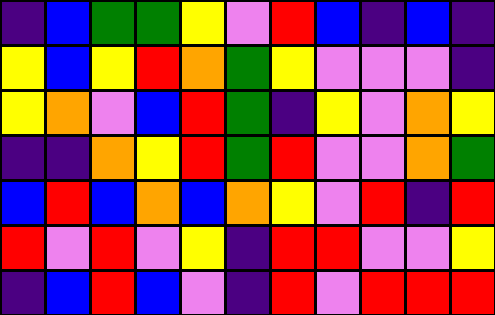[["indigo", "blue", "green", "green", "yellow", "violet", "red", "blue", "indigo", "blue", "indigo"], ["yellow", "blue", "yellow", "red", "orange", "green", "yellow", "violet", "violet", "violet", "indigo"], ["yellow", "orange", "violet", "blue", "red", "green", "indigo", "yellow", "violet", "orange", "yellow"], ["indigo", "indigo", "orange", "yellow", "red", "green", "red", "violet", "violet", "orange", "green"], ["blue", "red", "blue", "orange", "blue", "orange", "yellow", "violet", "red", "indigo", "red"], ["red", "violet", "red", "violet", "yellow", "indigo", "red", "red", "violet", "violet", "yellow"], ["indigo", "blue", "red", "blue", "violet", "indigo", "red", "violet", "red", "red", "red"]]